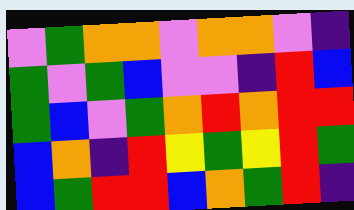[["violet", "green", "orange", "orange", "violet", "orange", "orange", "violet", "indigo"], ["green", "violet", "green", "blue", "violet", "violet", "indigo", "red", "blue"], ["green", "blue", "violet", "green", "orange", "red", "orange", "red", "red"], ["blue", "orange", "indigo", "red", "yellow", "green", "yellow", "red", "green"], ["blue", "green", "red", "red", "blue", "orange", "green", "red", "indigo"]]